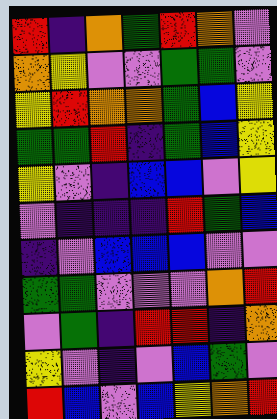[["red", "indigo", "orange", "green", "red", "orange", "violet"], ["orange", "yellow", "violet", "violet", "green", "green", "violet"], ["yellow", "red", "orange", "orange", "green", "blue", "yellow"], ["green", "green", "red", "indigo", "green", "blue", "yellow"], ["yellow", "violet", "indigo", "blue", "blue", "violet", "yellow"], ["violet", "indigo", "indigo", "indigo", "red", "green", "blue"], ["indigo", "violet", "blue", "blue", "blue", "violet", "violet"], ["green", "green", "violet", "violet", "violet", "orange", "red"], ["violet", "green", "indigo", "red", "red", "indigo", "orange"], ["yellow", "violet", "indigo", "violet", "blue", "green", "violet"], ["red", "blue", "violet", "blue", "yellow", "orange", "red"]]